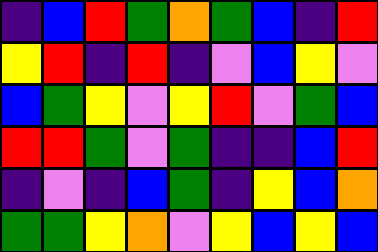[["indigo", "blue", "red", "green", "orange", "green", "blue", "indigo", "red"], ["yellow", "red", "indigo", "red", "indigo", "violet", "blue", "yellow", "violet"], ["blue", "green", "yellow", "violet", "yellow", "red", "violet", "green", "blue"], ["red", "red", "green", "violet", "green", "indigo", "indigo", "blue", "red"], ["indigo", "violet", "indigo", "blue", "green", "indigo", "yellow", "blue", "orange"], ["green", "green", "yellow", "orange", "violet", "yellow", "blue", "yellow", "blue"]]